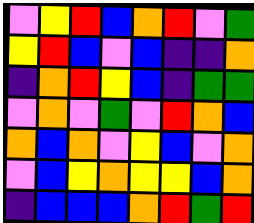[["violet", "yellow", "red", "blue", "orange", "red", "violet", "green"], ["yellow", "red", "blue", "violet", "blue", "indigo", "indigo", "orange"], ["indigo", "orange", "red", "yellow", "blue", "indigo", "green", "green"], ["violet", "orange", "violet", "green", "violet", "red", "orange", "blue"], ["orange", "blue", "orange", "violet", "yellow", "blue", "violet", "orange"], ["violet", "blue", "yellow", "orange", "yellow", "yellow", "blue", "orange"], ["indigo", "blue", "blue", "blue", "orange", "red", "green", "red"]]